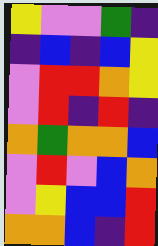[["yellow", "violet", "violet", "green", "indigo"], ["indigo", "blue", "indigo", "blue", "yellow"], ["violet", "red", "red", "orange", "yellow"], ["violet", "red", "indigo", "red", "indigo"], ["orange", "green", "orange", "orange", "blue"], ["violet", "red", "violet", "blue", "orange"], ["violet", "yellow", "blue", "blue", "red"], ["orange", "orange", "blue", "indigo", "red"]]